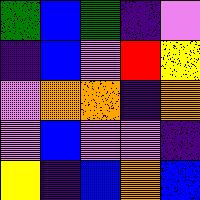[["green", "blue", "green", "indigo", "violet"], ["indigo", "blue", "violet", "red", "yellow"], ["violet", "orange", "orange", "indigo", "orange"], ["violet", "blue", "violet", "violet", "indigo"], ["yellow", "indigo", "blue", "orange", "blue"]]